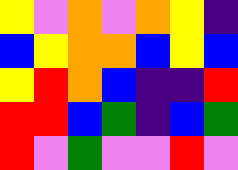[["yellow", "violet", "orange", "violet", "orange", "yellow", "indigo"], ["blue", "yellow", "orange", "orange", "blue", "yellow", "blue"], ["yellow", "red", "orange", "blue", "indigo", "indigo", "red"], ["red", "red", "blue", "green", "indigo", "blue", "green"], ["red", "violet", "green", "violet", "violet", "red", "violet"]]